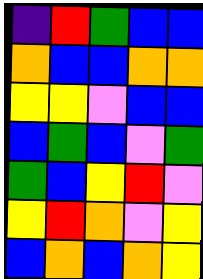[["indigo", "red", "green", "blue", "blue"], ["orange", "blue", "blue", "orange", "orange"], ["yellow", "yellow", "violet", "blue", "blue"], ["blue", "green", "blue", "violet", "green"], ["green", "blue", "yellow", "red", "violet"], ["yellow", "red", "orange", "violet", "yellow"], ["blue", "orange", "blue", "orange", "yellow"]]